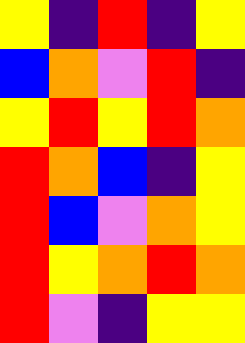[["yellow", "indigo", "red", "indigo", "yellow"], ["blue", "orange", "violet", "red", "indigo"], ["yellow", "red", "yellow", "red", "orange"], ["red", "orange", "blue", "indigo", "yellow"], ["red", "blue", "violet", "orange", "yellow"], ["red", "yellow", "orange", "red", "orange"], ["red", "violet", "indigo", "yellow", "yellow"]]